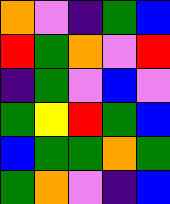[["orange", "violet", "indigo", "green", "blue"], ["red", "green", "orange", "violet", "red"], ["indigo", "green", "violet", "blue", "violet"], ["green", "yellow", "red", "green", "blue"], ["blue", "green", "green", "orange", "green"], ["green", "orange", "violet", "indigo", "blue"]]